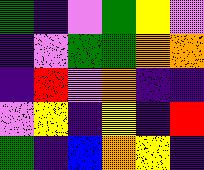[["green", "indigo", "violet", "green", "yellow", "violet"], ["indigo", "violet", "green", "green", "orange", "orange"], ["indigo", "red", "violet", "orange", "indigo", "indigo"], ["violet", "yellow", "indigo", "yellow", "indigo", "red"], ["green", "indigo", "blue", "orange", "yellow", "indigo"]]